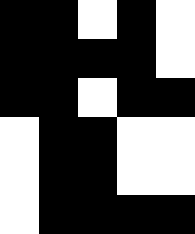[["black", "black", "white", "black", "white"], ["black", "black", "black", "black", "white"], ["black", "black", "white", "black", "black"], ["white", "black", "black", "white", "white"], ["white", "black", "black", "white", "white"], ["white", "black", "black", "black", "black"]]